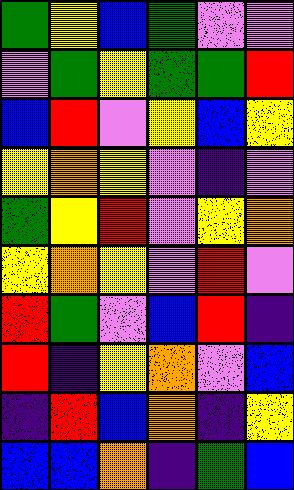[["green", "yellow", "blue", "green", "violet", "violet"], ["violet", "green", "yellow", "green", "green", "red"], ["blue", "red", "violet", "yellow", "blue", "yellow"], ["yellow", "orange", "yellow", "violet", "indigo", "violet"], ["green", "yellow", "red", "violet", "yellow", "orange"], ["yellow", "orange", "yellow", "violet", "red", "violet"], ["red", "green", "violet", "blue", "red", "indigo"], ["red", "indigo", "yellow", "orange", "violet", "blue"], ["indigo", "red", "blue", "orange", "indigo", "yellow"], ["blue", "blue", "orange", "indigo", "green", "blue"]]